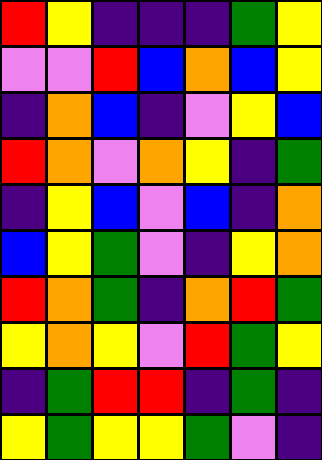[["red", "yellow", "indigo", "indigo", "indigo", "green", "yellow"], ["violet", "violet", "red", "blue", "orange", "blue", "yellow"], ["indigo", "orange", "blue", "indigo", "violet", "yellow", "blue"], ["red", "orange", "violet", "orange", "yellow", "indigo", "green"], ["indigo", "yellow", "blue", "violet", "blue", "indigo", "orange"], ["blue", "yellow", "green", "violet", "indigo", "yellow", "orange"], ["red", "orange", "green", "indigo", "orange", "red", "green"], ["yellow", "orange", "yellow", "violet", "red", "green", "yellow"], ["indigo", "green", "red", "red", "indigo", "green", "indigo"], ["yellow", "green", "yellow", "yellow", "green", "violet", "indigo"]]